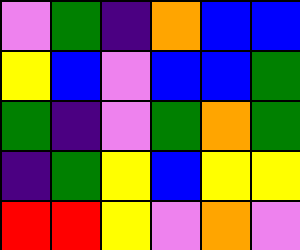[["violet", "green", "indigo", "orange", "blue", "blue"], ["yellow", "blue", "violet", "blue", "blue", "green"], ["green", "indigo", "violet", "green", "orange", "green"], ["indigo", "green", "yellow", "blue", "yellow", "yellow"], ["red", "red", "yellow", "violet", "orange", "violet"]]